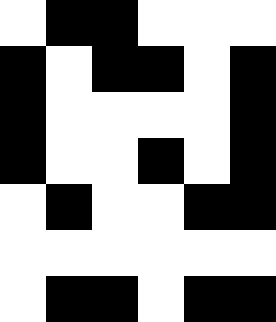[["white", "black", "black", "white", "white", "white"], ["black", "white", "black", "black", "white", "black"], ["black", "white", "white", "white", "white", "black"], ["black", "white", "white", "black", "white", "black"], ["white", "black", "white", "white", "black", "black"], ["white", "white", "white", "white", "white", "white"], ["white", "black", "black", "white", "black", "black"]]